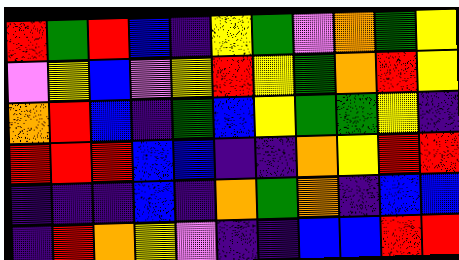[["red", "green", "red", "blue", "indigo", "yellow", "green", "violet", "orange", "green", "yellow"], ["violet", "yellow", "blue", "violet", "yellow", "red", "yellow", "green", "orange", "red", "yellow"], ["orange", "red", "blue", "indigo", "green", "blue", "yellow", "green", "green", "yellow", "indigo"], ["red", "red", "red", "blue", "blue", "indigo", "indigo", "orange", "yellow", "red", "red"], ["indigo", "indigo", "indigo", "blue", "indigo", "orange", "green", "orange", "indigo", "blue", "blue"], ["indigo", "red", "orange", "yellow", "violet", "indigo", "indigo", "blue", "blue", "red", "red"]]